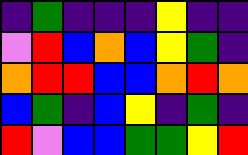[["indigo", "green", "indigo", "indigo", "indigo", "yellow", "indigo", "indigo"], ["violet", "red", "blue", "orange", "blue", "yellow", "green", "indigo"], ["orange", "red", "red", "blue", "blue", "orange", "red", "orange"], ["blue", "green", "indigo", "blue", "yellow", "indigo", "green", "indigo"], ["red", "violet", "blue", "blue", "green", "green", "yellow", "red"]]